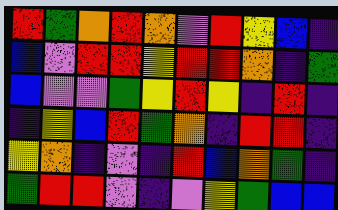[["red", "green", "orange", "red", "orange", "violet", "red", "yellow", "blue", "indigo"], ["blue", "violet", "red", "red", "yellow", "red", "red", "orange", "indigo", "green"], ["blue", "violet", "violet", "green", "yellow", "red", "yellow", "indigo", "red", "indigo"], ["indigo", "yellow", "blue", "red", "green", "orange", "indigo", "red", "red", "indigo"], ["yellow", "orange", "indigo", "violet", "indigo", "red", "blue", "orange", "green", "indigo"], ["green", "red", "red", "violet", "indigo", "violet", "yellow", "green", "blue", "blue"]]